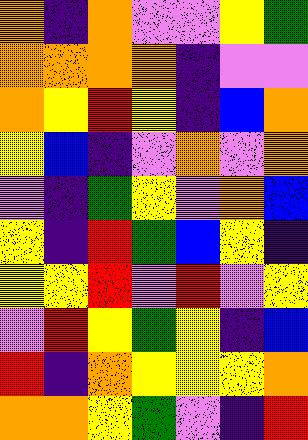[["orange", "indigo", "orange", "violet", "violet", "yellow", "green"], ["orange", "orange", "orange", "orange", "indigo", "violet", "violet"], ["orange", "yellow", "red", "yellow", "indigo", "blue", "orange"], ["yellow", "blue", "indigo", "violet", "orange", "violet", "orange"], ["violet", "indigo", "green", "yellow", "violet", "orange", "blue"], ["yellow", "indigo", "red", "green", "blue", "yellow", "indigo"], ["yellow", "yellow", "red", "violet", "red", "violet", "yellow"], ["violet", "red", "yellow", "green", "yellow", "indigo", "blue"], ["red", "indigo", "orange", "yellow", "yellow", "yellow", "orange"], ["orange", "orange", "yellow", "green", "violet", "indigo", "red"]]